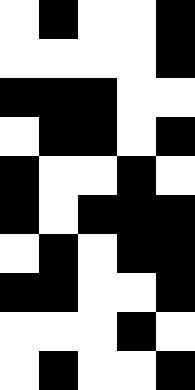[["white", "black", "white", "white", "black"], ["white", "white", "white", "white", "black"], ["black", "black", "black", "white", "white"], ["white", "black", "black", "white", "black"], ["black", "white", "white", "black", "white"], ["black", "white", "black", "black", "black"], ["white", "black", "white", "black", "black"], ["black", "black", "white", "white", "black"], ["white", "white", "white", "black", "white"], ["white", "black", "white", "white", "black"]]